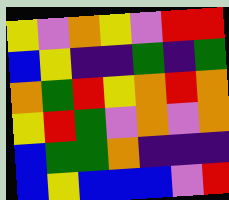[["yellow", "violet", "orange", "yellow", "violet", "red", "red"], ["blue", "yellow", "indigo", "indigo", "green", "indigo", "green"], ["orange", "green", "red", "yellow", "orange", "red", "orange"], ["yellow", "red", "green", "violet", "orange", "violet", "orange"], ["blue", "green", "green", "orange", "indigo", "indigo", "indigo"], ["blue", "yellow", "blue", "blue", "blue", "violet", "red"]]